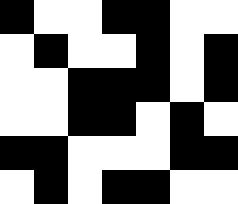[["black", "white", "white", "black", "black", "white", "white"], ["white", "black", "white", "white", "black", "white", "black"], ["white", "white", "black", "black", "black", "white", "black"], ["white", "white", "black", "black", "white", "black", "white"], ["black", "black", "white", "white", "white", "black", "black"], ["white", "black", "white", "black", "black", "white", "white"]]